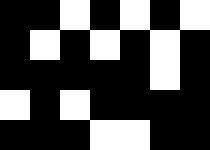[["black", "black", "white", "black", "white", "black", "white"], ["black", "white", "black", "white", "black", "white", "black"], ["black", "black", "black", "black", "black", "white", "black"], ["white", "black", "white", "black", "black", "black", "black"], ["black", "black", "black", "white", "white", "black", "black"]]